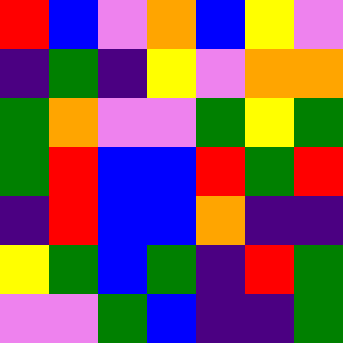[["red", "blue", "violet", "orange", "blue", "yellow", "violet"], ["indigo", "green", "indigo", "yellow", "violet", "orange", "orange"], ["green", "orange", "violet", "violet", "green", "yellow", "green"], ["green", "red", "blue", "blue", "red", "green", "red"], ["indigo", "red", "blue", "blue", "orange", "indigo", "indigo"], ["yellow", "green", "blue", "green", "indigo", "red", "green"], ["violet", "violet", "green", "blue", "indigo", "indigo", "green"]]